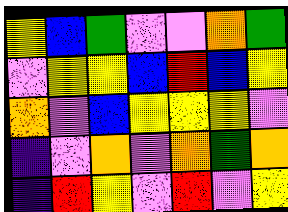[["yellow", "blue", "green", "violet", "violet", "orange", "green"], ["violet", "yellow", "yellow", "blue", "red", "blue", "yellow"], ["orange", "violet", "blue", "yellow", "yellow", "yellow", "violet"], ["indigo", "violet", "orange", "violet", "orange", "green", "orange"], ["indigo", "red", "yellow", "violet", "red", "violet", "yellow"]]